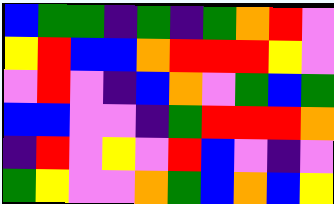[["blue", "green", "green", "indigo", "green", "indigo", "green", "orange", "red", "violet"], ["yellow", "red", "blue", "blue", "orange", "red", "red", "red", "yellow", "violet"], ["violet", "red", "violet", "indigo", "blue", "orange", "violet", "green", "blue", "green"], ["blue", "blue", "violet", "violet", "indigo", "green", "red", "red", "red", "orange"], ["indigo", "red", "violet", "yellow", "violet", "red", "blue", "violet", "indigo", "violet"], ["green", "yellow", "violet", "violet", "orange", "green", "blue", "orange", "blue", "yellow"]]